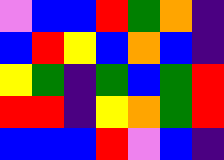[["violet", "blue", "blue", "red", "green", "orange", "indigo"], ["blue", "red", "yellow", "blue", "orange", "blue", "indigo"], ["yellow", "green", "indigo", "green", "blue", "green", "red"], ["red", "red", "indigo", "yellow", "orange", "green", "red"], ["blue", "blue", "blue", "red", "violet", "blue", "indigo"]]